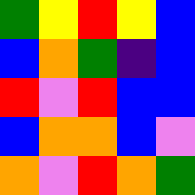[["green", "yellow", "red", "yellow", "blue"], ["blue", "orange", "green", "indigo", "blue"], ["red", "violet", "red", "blue", "blue"], ["blue", "orange", "orange", "blue", "violet"], ["orange", "violet", "red", "orange", "green"]]